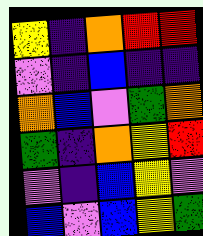[["yellow", "indigo", "orange", "red", "red"], ["violet", "indigo", "blue", "indigo", "indigo"], ["orange", "blue", "violet", "green", "orange"], ["green", "indigo", "orange", "yellow", "red"], ["violet", "indigo", "blue", "yellow", "violet"], ["blue", "violet", "blue", "yellow", "green"]]